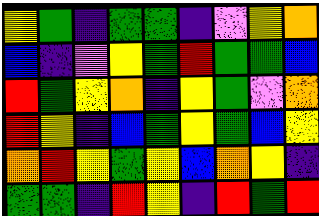[["yellow", "green", "indigo", "green", "green", "indigo", "violet", "yellow", "orange"], ["blue", "indigo", "violet", "yellow", "green", "red", "green", "green", "blue"], ["red", "green", "yellow", "orange", "indigo", "yellow", "green", "violet", "orange"], ["red", "yellow", "indigo", "blue", "green", "yellow", "green", "blue", "yellow"], ["orange", "red", "yellow", "green", "yellow", "blue", "orange", "yellow", "indigo"], ["green", "green", "indigo", "red", "yellow", "indigo", "red", "green", "red"]]